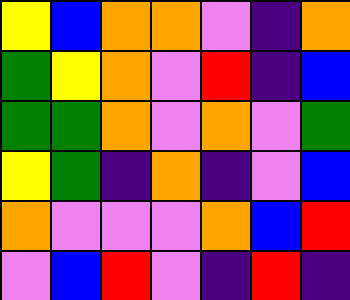[["yellow", "blue", "orange", "orange", "violet", "indigo", "orange"], ["green", "yellow", "orange", "violet", "red", "indigo", "blue"], ["green", "green", "orange", "violet", "orange", "violet", "green"], ["yellow", "green", "indigo", "orange", "indigo", "violet", "blue"], ["orange", "violet", "violet", "violet", "orange", "blue", "red"], ["violet", "blue", "red", "violet", "indigo", "red", "indigo"]]